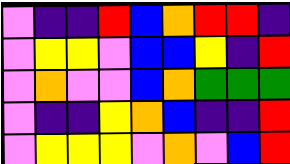[["violet", "indigo", "indigo", "red", "blue", "orange", "red", "red", "indigo"], ["violet", "yellow", "yellow", "violet", "blue", "blue", "yellow", "indigo", "red"], ["violet", "orange", "violet", "violet", "blue", "orange", "green", "green", "green"], ["violet", "indigo", "indigo", "yellow", "orange", "blue", "indigo", "indigo", "red"], ["violet", "yellow", "yellow", "yellow", "violet", "orange", "violet", "blue", "red"]]